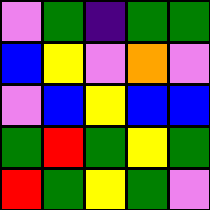[["violet", "green", "indigo", "green", "green"], ["blue", "yellow", "violet", "orange", "violet"], ["violet", "blue", "yellow", "blue", "blue"], ["green", "red", "green", "yellow", "green"], ["red", "green", "yellow", "green", "violet"]]